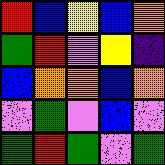[["red", "blue", "yellow", "blue", "orange"], ["green", "red", "violet", "yellow", "indigo"], ["blue", "orange", "orange", "blue", "orange"], ["violet", "green", "violet", "blue", "violet"], ["green", "red", "green", "violet", "green"]]